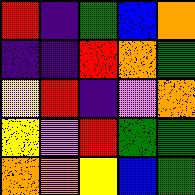[["red", "indigo", "green", "blue", "orange"], ["indigo", "indigo", "red", "orange", "green"], ["yellow", "red", "indigo", "violet", "orange"], ["yellow", "violet", "red", "green", "green"], ["orange", "orange", "yellow", "blue", "green"]]